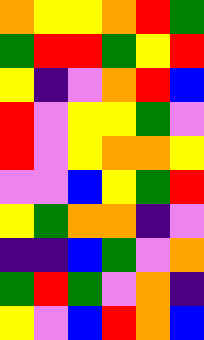[["orange", "yellow", "yellow", "orange", "red", "green"], ["green", "red", "red", "green", "yellow", "red"], ["yellow", "indigo", "violet", "orange", "red", "blue"], ["red", "violet", "yellow", "yellow", "green", "violet"], ["red", "violet", "yellow", "orange", "orange", "yellow"], ["violet", "violet", "blue", "yellow", "green", "red"], ["yellow", "green", "orange", "orange", "indigo", "violet"], ["indigo", "indigo", "blue", "green", "violet", "orange"], ["green", "red", "green", "violet", "orange", "indigo"], ["yellow", "violet", "blue", "red", "orange", "blue"]]